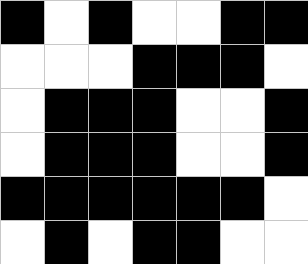[["black", "white", "black", "white", "white", "black", "black"], ["white", "white", "white", "black", "black", "black", "white"], ["white", "black", "black", "black", "white", "white", "black"], ["white", "black", "black", "black", "white", "white", "black"], ["black", "black", "black", "black", "black", "black", "white"], ["white", "black", "white", "black", "black", "white", "white"]]